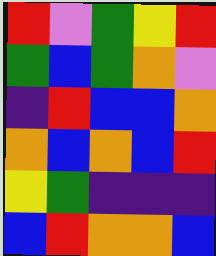[["red", "violet", "green", "yellow", "red"], ["green", "blue", "green", "orange", "violet"], ["indigo", "red", "blue", "blue", "orange"], ["orange", "blue", "orange", "blue", "red"], ["yellow", "green", "indigo", "indigo", "indigo"], ["blue", "red", "orange", "orange", "blue"]]